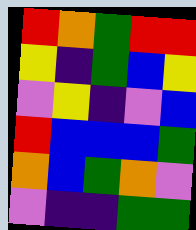[["red", "orange", "green", "red", "red"], ["yellow", "indigo", "green", "blue", "yellow"], ["violet", "yellow", "indigo", "violet", "blue"], ["red", "blue", "blue", "blue", "green"], ["orange", "blue", "green", "orange", "violet"], ["violet", "indigo", "indigo", "green", "green"]]